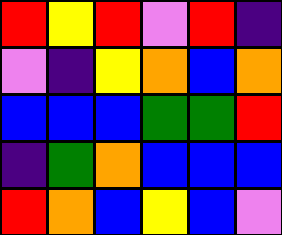[["red", "yellow", "red", "violet", "red", "indigo"], ["violet", "indigo", "yellow", "orange", "blue", "orange"], ["blue", "blue", "blue", "green", "green", "red"], ["indigo", "green", "orange", "blue", "blue", "blue"], ["red", "orange", "blue", "yellow", "blue", "violet"]]